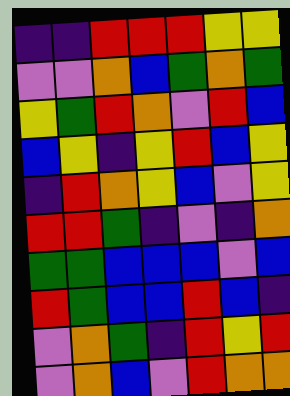[["indigo", "indigo", "red", "red", "red", "yellow", "yellow"], ["violet", "violet", "orange", "blue", "green", "orange", "green"], ["yellow", "green", "red", "orange", "violet", "red", "blue"], ["blue", "yellow", "indigo", "yellow", "red", "blue", "yellow"], ["indigo", "red", "orange", "yellow", "blue", "violet", "yellow"], ["red", "red", "green", "indigo", "violet", "indigo", "orange"], ["green", "green", "blue", "blue", "blue", "violet", "blue"], ["red", "green", "blue", "blue", "red", "blue", "indigo"], ["violet", "orange", "green", "indigo", "red", "yellow", "red"], ["violet", "orange", "blue", "violet", "red", "orange", "orange"]]